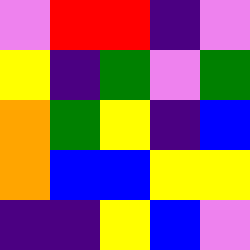[["violet", "red", "red", "indigo", "violet"], ["yellow", "indigo", "green", "violet", "green"], ["orange", "green", "yellow", "indigo", "blue"], ["orange", "blue", "blue", "yellow", "yellow"], ["indigo", "indigo", "yellow", "blue", "violet"]]